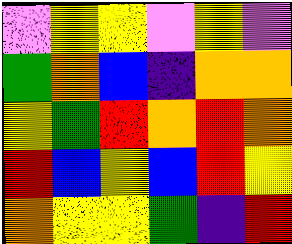[["violet", "yellow", "yellow", "violet", "yellow", "violet"], ["green", "orange", "blue", "indigo", "orange", "orange"], ["yellow", "green", "red", "orange", "red", "orange"], ["red", "blue", "yellow", "blue", "red", "yellow"], ["orange", "yellow", "yellow", "green", "indigo", "red"]]